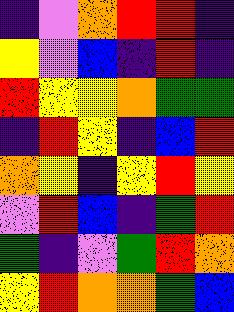[["indigo", "violet", "orange", "red", "red", "indigo"], ["yellow", "violet", "blue", "indigo", "red", "indigo"], ["red", "yellow", "yellow", "orange", "green", "green"], ["indigo", "red", "yellow", "indigo", "blue", "red"], ["orange", "yellow", "indigo", "yellow", "red", "yellow"], ["violet", "red", "blue", "indigo", "green", "red"], ["green", "indigo", "violet", "green", "red", "orange"], ["yellow", "red", "orange", "orange", "green", "blue"]]